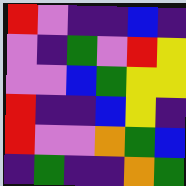[["red", "violet", "indigo", "indigo", "blue", "indigo"], ["violet", "indigo", "green", "violet", "red", "yellow"], ["violet", "violet", "blue", "green", "yellow", "yellow"], ["red", "indigo", "indigo", "blue", "yellow", "indigo"], ["red", "violet", "violet", "orange", "green", "blue"], ["indigo", "green", "indigo", "indigo", "orange", "green"]]